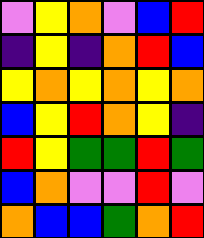[["violet", "yellow", "orange", "violet", "blue", "red"], ["indigo", "yellow", "indigo", "orange", "red", "blue"], ["yellow", "orange", "yellow", "orange", "yellow", "orange"], ["blue", "yellow", "red", "orange", "yellow", "indigo"], ["red", "yellow", "green", "green", "red", "green"], ["blue", "orange", "violet", "violet", "red", "violet"], ["orange", "blue", "blue", "green", "orange", "red"]]